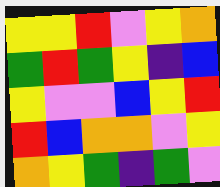[["yellow", "yellow", "red", "violet", "yellow", "orange"], ["green", "red", "green", "yellow", "indigo", "blue"], ["yellow", "violet", "violet", "blue", "yellow", "red"], ["red", "blue", "orange", "orange", "violet", "yellow"], ["orange", "yellow", "green", "indigo", "green", "violet"]]